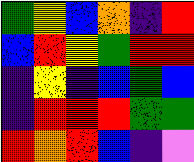[["green", "yellow", "blue", "orange", "indigo", "red"], ["blue", "red", "yellow", "green", "red", "red"], ["indigo", "yellow", "indigo", "blue", "green", "blue"], ["indigo", "red", "red", "red", "green", "green"], ["red", "orange", "red", "blue", "indigo", "violet"]]